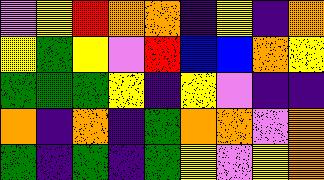[["violet", "yellow", "red", "orange", "orange", "indigo", "yellow", "indigo", "orange"], ["yellow", "green", "yellow", "violet", "red", "blue", "blue", "orange", "yellow"], ["green", "green", "green", "yellow", "indigo", "yellow", "violet", "indigo", "indigo"], ["orange", "indigo", "orange", "indigo", "green", "orange", "orange", "violet", "orange"], ["green", "indigo", "green", "indigo", "green", "yellow", "violet", "yellow", "orange"]]